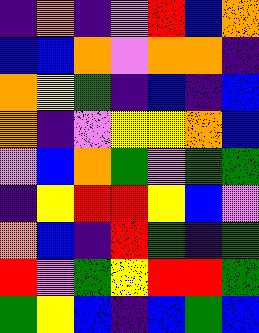[["indigo", "orange", "indigo", "violet", "red", "blue", "orange"], ["blue", "blue", "orange", "violet", "orange", "orange", "indigo"], ["orange", "yellow", "green", "indigo", "blue", "indigo", "blue"], ["orange", "indigo", "violet", "yellow", "yellow", "orange", "blue"], ["violet", "blue", "orange", "green", "violet", "green", "green"], ["indigo", "yellow", "red", "red", "yellow", "blue", "violet"], ["orange", "blue", "indigo", "red", "green", "indigo", "green"], ["red", "violet", "green", "yellow", "red", "red", "green"], ["green", "yellow", "blue", "indigo", "blue", "green", "blue"]]